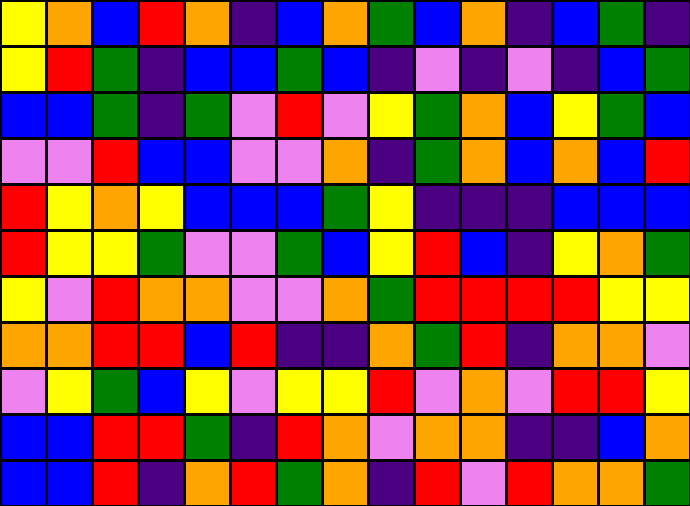[["yellow", "orange", "blue", "red", "orange", "indigo", "blue", "orange", "green", "blue", "orange", "indigo", "blue", "green", "indigo"], ["yellow", "red", "green", "indigo", "blue", "blue", "green", "blue", "indigo", "violet", "indigo", "violet", "indigo", "blue", "green"], ["blue", "blue", "green", "indigo", "green", "violet", "red", "violet", "yellow", "green", "orange", "blue", "yellow", "green", "blue"], ["violet", "violet", "red", "blue", "blue", "violet", "violet", "orange", "indigo", "green", "orange", "blue", "orange", "blue", "red"], ["red", "yellow", "orange", "yellow", "blue", "blue", "blue", "green", "yellow", "indigo", "indigo", "indigo", "blue", "blue", "blue"], ["red", "yellow", "yellow", "green", "violet", "violet", "green", "blue", "yellow", "red", "blue", "indigo", "yellow", "orange", "green"], ["yellow", "violet", "red", "orange", "orange", "violet", "violet", "orange", "green", "red", "red", "red", "red", "yellow", "yellow"], ["orange", "orange", "red", "red", "blue", "red", "indigo", "indigo", "orange", "green", "red", "indigo", "orange", "orange", "violet"], ["violet", "yellow", "green", "blue", "yellow", "violet", "yellow", "yellow", "red", "violet", "orange", "violet", "red", "red", "yellow"], ["blue", "blue", "red", "red", "green", "indigo", "red", "orange", "violet", "orange", "orange", "indigo", "indigo", "blue", "orange"], ["blue", "blue", "red", "indigo", "orange", "red", "green", "orange", "indigo", "red", "violet", "red", "orange", "orange", "green"]]